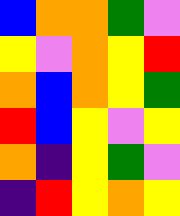[["blue", "orange", "orange", "green", "violet"], ["yellow", "violet", "orange", "yellow", "red"], ["orange", "blue", "orange", "yellow", "green"], ["red", "blue", "yellow", "violet", "yellow"], ["orange", "indigo", "yellow", "green", "violet"], ["indigo", "red", "yellow", "orange", "yellow"]]